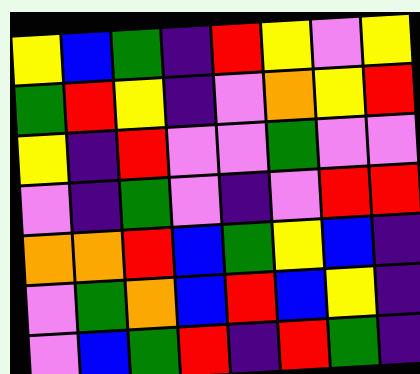[["yellow", "blue", "green", "indigo", "red", "yellow", "violet", "yellow"], ["green", "red", "yellow", "indigo", "violet", "orange", "yellow", "red"], ["yellow", "indigo", "red", "violet", "violet", "green", "violet", "violet"], ["violet", "indigo", "green", "violet", "indigo", "violet", "red", "red"], ["orange", "orange", "red", "blue", "green", "yellow", "blue", "indigo"], ["violet", "green", "orange", "blue", "red", "blue", "yellow", "indigo"], ["violet", "blue", "green", "red", "indigo", "red", "green", "indigo"]]